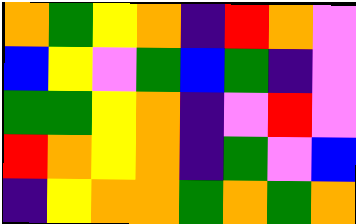[["orange", "green", "yellow", "orange", "indigo", "red", "orange", "violet"], ["blue", "yellow", "violet", "green", "blue", "green", "indigo", "violet"], ["green", "green", "yellow", "orange", "indigo", "violet", "red", "violet"], ["red", "orange", "yellow", "orange", "indigo", "green", "violet", "blue"], ["indigo", "yellow", "orange", "orange", "green", "orange", "green", "orange"]]